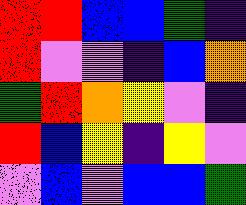[["red", "red", "blue", "blue", "green", "indigo"], ["red", "violet", "violet", "indigo", "blue", "orange"], ["green", "red", "orange", "yellow", "violet", "indigo"], ["red", "blue", "yellow", "indigo", "yellow", "violet"], ["violet", "blue", "violet", "blue", "blue", "green"]]